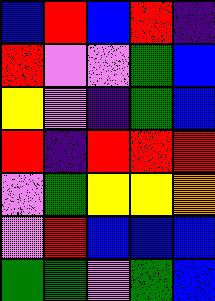[["blue", "red", "blue", "red", "indigo"], ["red", "violet", "violet", "green", "blue"], ["yellow", "violet", "indigo", "green", "blue"], ["red", "indigo", "red", "red", "red"], ["violet", "green", "yellow", "yellow", "orange"], ["violet", "red", "blue", "blue", "blue"], ["green", "green", "violet", "green", "blue"]]